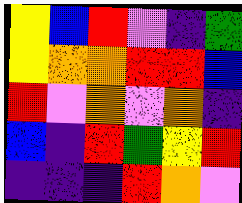[["yellow", "blue", "red", "violet", "indigo", "green"], ["yellow", "orange", "orange", "red", "red", "blue"], ["red", "violet", "orange", "violet", "orange", "indigo"], ["blue", "indigo", "red", "green", "yellow", "red"], ["indigo", "indigo", "indigo", "red", "orange", "violet"]]